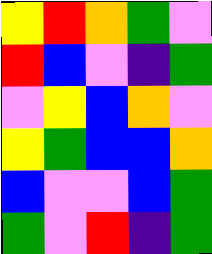[["yellow", "red", "orange", "green", "violet"], ["red", "blue", "violet", "indigo", "green"], ["violet", "yellow", "blue", "orange", "violet"], ["yellow", "green", "blue", "blue", "orange"], ["blue", "violet", "violet", "blue", "green"], ["green", "violet", "red", "indigo", "green"]]